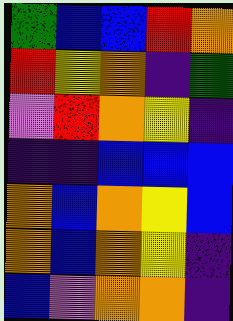[["green", "blue", "blue", "red", "orange"], ["red", "yellow", "orange", "indigo", "green"], ["violet", "red", "orange", "yellow", "indigo"], ["indigo", "indigo", "blue", "blue", "blue"], ["orange", "blue", "orange", "yellow", "blue"], ["orange", "blue", "orange", "yellow", "indigo"], ["blue", "violet", "orange", "orange", "indigo"]]